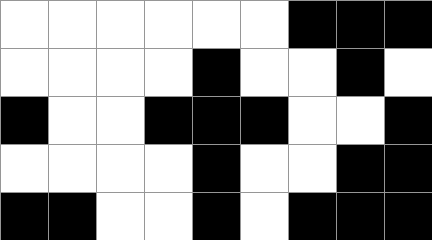[["white", "white", "white", "white", "white", "white", "black", "black", "black"], ["white", "white", "white", "white", "black", "white", "white", "black", "white"], ["black", "white", "white", "black", "black", "black", "white", "white", "black"], ["white", "white", "white", "white", "black", "white", "white", "black", "black"], ["black", "black", "white", "white", "black", "white", "black", "black", "black"]]